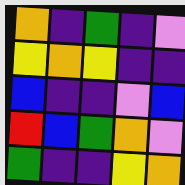[["orange", "indigo", "green", "indigo", "violet"], ["yellow", "orange", "yellow", "indigo", "indigo"], ["blue", "indigo", "indigo", "violet", "blue"], ["red", "blue", "green", "orange", "violet"], ["green", "indigo", "indigo", "yellow", "orange"]]